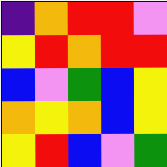[["indigo", "orange", "red", "red", "violet"], ["yellow", "red", "orange", "red", "red"], ["blue", "violet", "green", "blue", "yellow"], ["orange", "yellow", "orange", "blue", "yellow"], ["yellow", "red", "blue", "violet", "green"]]